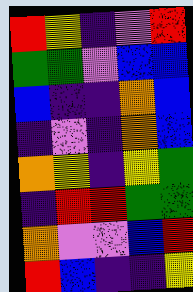[["red", "yellow", "indigo", "violet", "red"], ["green", "green", "violet", "blue", "blue"], ["blue", "indigo", "indigo", "orange", "blue"], ["indigo", "violet", "indigo", "orange", "blue"], ["orange", "yellow", "indigo", "yellow", "green"], ["indigo", "red", "red", "green", "green"], ["orange", "violet", "violet", "blue", "red"], ["red", "blue", "indigo", "indigo", "yellow"]]